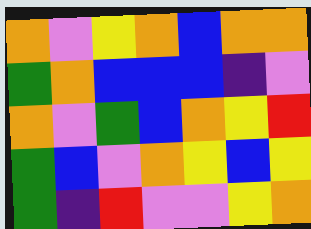[["orange", "violet", "yellow", "orange", "blue", "orange", "orange"], ["green", "orange", "blue", "blue", "blue", "indigo", "violet"], ["orange", "violet", "green", "blue", "orange", "yellow", "red"], ["green", "blue", "violet", "orange", "yellow", "blue", "yellow"], ["green", "indigo", "red", "violet", "violet", "yellow", "orange"]]